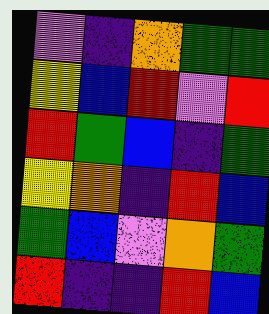[["violet", "indigo", "orange", "green", "green"], ["yellow", "blue", "red", "violet", "red"], ["red", "green", "blue", "indigo", "green"], ["yellow", "orange", "indigo", "red", "blue"], ["green", "blue", "violet", "orange", "green"], ["red", "indigo", "indigo", "red", "blue"]]